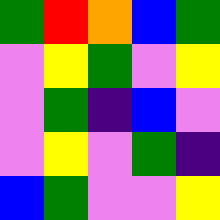[["green", "red", "orange", "blue", "green"], ["violet", "yellow", "green", "violet", "yellow"], ["violet", "green", "indigo", "blue", "violet"], ["violet", "yellow", "violet", "green", "indigo"], ["blue", "green", "violet", "violet", "yellow"]]